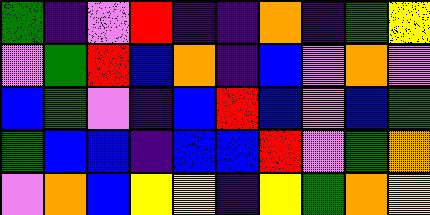[["green", "indigo", "violet", "red", "indigo", "indigo", "orange", "indigo", "green", "yellow"], ["violet", "green", "red", "blue", "orange", "indigo", "blue", "violet", "orange", "violet"], ["blue", "green", "violet", "indigo", "blue", "red", "blue", "violet", "blue", "green"], ["green", "blue", "blue", "indigo", "blue", "blue", "red", "violet", "green", "orange"], ["violet", "orange", "blue", "yellow", "yellow", "indigo", "yellow", "green", "orange", "yellow"]]